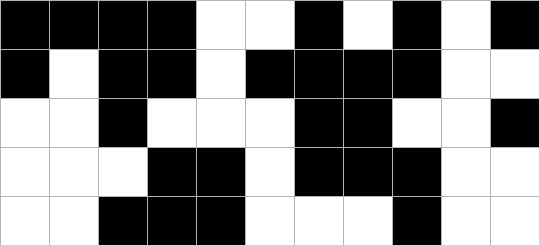[["black", "black", "black", "black", "white", "white", "black", "white", "black", "white", "black"], ["black", "white", "black", "black", "white", "black", "black", "black", "black", "white", "white"], ["white", "white", "black", "white", "white", "white", "black", "black", "white", "white", "black"], ["white", "white", "white", "black", "black", "white", "black", "black", "black", "white", "white"], ["white", "white", "black", "black", "black", "white", "white", "white", "black", "white", "white"]]